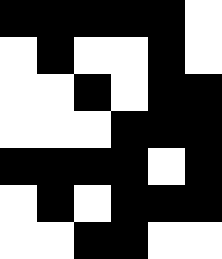[["black", "black", "black", "black", "black", "white"], ["white", "black", "white", "white", "black", "white"], ["white", "white", "black", "white", "black", "black"], ["white", "white", "white", "black", "black", "black"], ["black", "black", "black", "black", "white", "black"], ["white", "black", "white", "black", "black", "black"], ["white", "white", "black", "black", "white", "white"]]